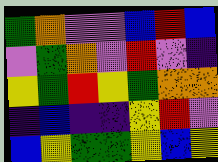[["green", "orange", "violet", "violet", "blue", "red", "blue"], ["violet", "green", "orange", "violet", "red", "violet", "indigo"], ["yellow", "green", "red", "yellow", "green", "orange", "orange"], ["indigo", "blue", "indigo", "indigo", "yellow", "red", "violet"], ["blue", "yellow", "green", "green", "yellow", "blue", "yellow"]]